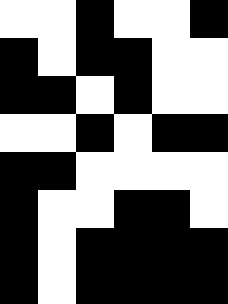[["white", "white", "black", "white", "white", "black"], ["black", "white", "black", "black", "white", "white"], ["black", "black", "white", "black", "white", "white"], ["white", "white", "black", "white", "black", "black"], ["black", "black", "white", "white", "white", "white"], ["black", "white", "white", "black", "black", "white"], ["black", "white", "black", "black", "black", "black"], ["black", "white", "black", "black", "black", "black"]]